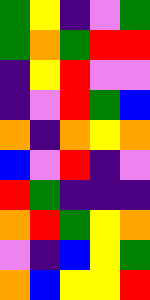[["green", "yellow", "indigo", "violet", "green"], ["green", "orange", "green", "red", "red"], ["indigo", "yellow", "red", "violet", "violet"], ["indigo", "violet", "red", "green", "blue"], ["orange", "indigo", "orange", "yellow", "orange"], ["blue", "violet", "red", "indigo", "violet"], ["red", "green", "indigo", "indigo", "indigo"], ["orange", "red", "green", "yellow", "orange"], ["violet", "indigo", "blue", "yellow", "green"], ["orange", "blue", "yellow", "yellow", "red"]]